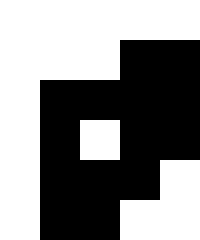[["white", "white", "white", "white", "white"], ["white", "white", "white", "black", "black"], ["white", "black", "black", "black", "black"], ["white", "black", "white", "black", "black"], ["white", "black", "black", "black", "white"], ["white", "black", "black", "white", "white"]]